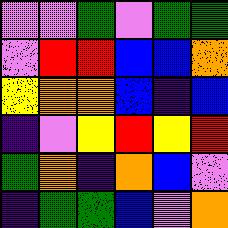[["violet", "violet", "green", "violet", "green", "green"], ["violet", "red", "red", "blue", "blue", "orange"], ["yellow", "orange", "orange", "blue", "indigo", "blue"], ["indigo", "violet", "yellow", "red", "yellow", "red"], ["green", "orange", "indigo", "orange", "blue", "violet"], ["indigo", "green", "green", "blue", "violet", "orange"]]